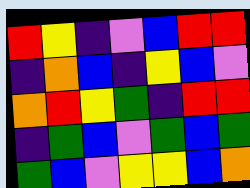[["red", "yellow", "indigo", "violet", "blue", "red", "red"], ["indigo", "orange", "blue", "indigo", "yellow", "blue", "violet"], ["orange", "red", "yellow", "green", "indigo", "red", "red"], ["indigo", "green", "blue", "violet", "green", "blue", "green"], ["green", "blue", "violet", "yellow", "yellow", "blue", "orange"]]